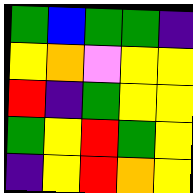[["green", "blue", "green", "green", "indigo"], ["yellow", "orange", "violet", "yellow", "yellow"], ["red", "indigo", "green", "yellow", "yellow"], ["green", "yellow", "red", "green", "yellow"], ["indigo", "yellow", "red", "orange", "yellow"]]